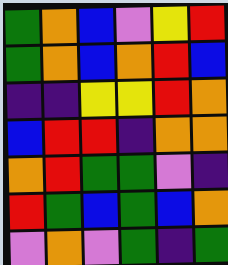[["green", "orange", "blue", "violet", "yellow", "red"], ["green", "orange", "blue", "orange", "red", "blue"], ["indigo", "indigo", "yellow", "yellow", "red", "orange"], ["blue", "red", "red", "indigo", "orange", "orange"], ["orange", "red", "green", "green", "violet", "indigo"], ["red", "green", "blue", "green", "blue", "orange"], ["violet", "orange", "violet", "green", "indigo", "green"]]